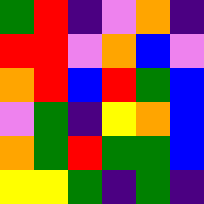[["green", "red", "indigo", "violet", "orange", "indigo"], ["red", "red", "violet", "orange", "blue", "violet"], ["orange", "red", "blue", "red", "green", "blue"], ["violet", "green", "indigo", "yellow", "orange", "blue"], ["orange", "green", "red", "green", "green", "blue"], ["yellow", "yellow", "green", "indigo", "green", "indigo"]]